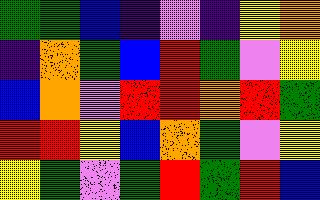[["green", "green", "blue", "indigo", "violet", "indigo", "yellow", "orange"], ["indigo", "orange", "green", "blue", "red", "green", "violet", "yellow"], ["blue", "orange", "violet", "red", "red", "orange", "red", "green"], ["red", "red", "yellow", "blue", "orange", "green", "violet", "yellow"], ["yellow", "green", "violet", "green", "red", "green", "red", "blue"]]